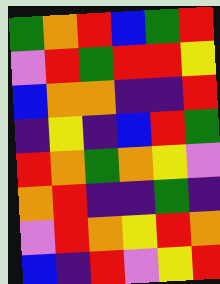[["green", "orange", "red", "blue", "green", "red"], ["violet", "red", "green", "red", "red", "yellow"], ["blue", "orange", "orange", "indigo", "indigo", "red"], ["indigo", "yellow", "indigo", "blue", "red", "green"], ["red", "orange", "green", "orange", "yellow", "violet"], ["orange", "red", "indigo", "indigo", "green", "indigo"], ["violet", "red", "orange", "yellow", "red", "orange"], ["blue", "indigo", "red", "violet", "yellow", "red"]]